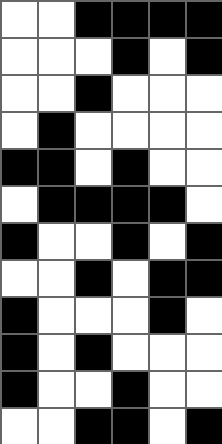[["white", "white", "black", "black", "black", "black"], ["white", "white", "white", "black", "white", "black"], ["white", "white", "black", "white", "white", "white"], ["white", "black", "white", "white", "white", "white"], ["black", "black", "white", "black", "white", "white"], ["white", "black", "black", "black", "black", "white"], ["black", "white", "white", "black", "white", "black"], ["white", "white", "black", "white", "black", "black"], ["black", "white", "white", "white", "black", "white"], ["black", "white", "black", "white", "white", "white"], ["black", "white", "white", "black", "white", "white"], ["white", "white", "black", "black", "white", "black"]]